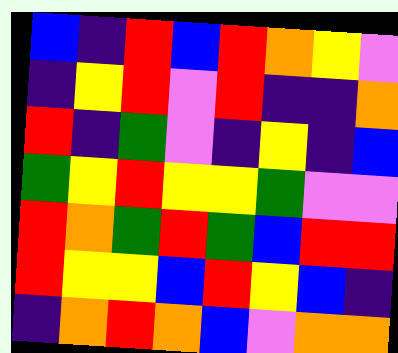[["blue", "indigo", "red", "blue", "red", "orange", "yellow", "violet"], ["indigo", "yellow", "red", "violet", "red", "indigo", "indigo", "orange"], ["red", "indigo", "green", "violet", "indigo", "yellow", "indigo", "blue"], ["green", "yellow", "red", "yellow", "yellow", "green", "violet", "violet"], ["red", "orange", "green", "red", "green", "blue", "red", "red"], ["red", "yellow", "yellow", "blue", "red", "yellow", "blue", "indigo"], ["indigo", "orange", "red", "orange", "blue", "violet", "orange", "orange"]]